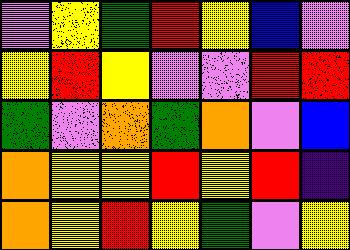[["violet", "yellow", "green", "red", "yellow", "blue", "violet"], ["yellow", "red", "yellow", "violet", "violet", "red", "red"], ["green", "violet", "orange", "green", "orange", "violet", "blue"], ["orange", "yellow", "yellow", "red", "yellow", "red", "indigo"], ["orange", "yellow", "red", "yellow", "green", "violet", "yellow"]]